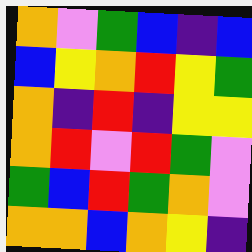[["orange", "violet", "green", "blue", "indigo", "blue"], ["blue", "yellow", "orange", "red", "yellow", "green"], ["orange", "indigo", "red", "indigo", "yellow", "yellow"], ["orange", "red", "violet", "red", "green", "violet"], ["green", "blue", "red", "green", "orange", "violet"], ["orange", "orange", "blue", "orange", "yellow", "indigo"]]